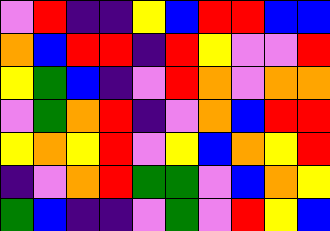[["violet", "red", "indigo", "indigo", "yellow", "blue", "red", "red", "blue", "blue"], ["orange", "blue", "red", "red", "indigo", "red", "yellow", "violet", "violet", "red"], ["yellow", "green", "blue", "indigo", "violet", "red", "orange", "violet", "orange", "orange"], ["violet", "green", "orange", "red", "indigo", "violet", "orange", "blue", "red", "red"], ["yellow", "orange", "yellow", "red", "violet", "yellow", "blue", "orange", "yellow", "red"], ["indigo", "violet", "orange", "red", "green", "green", "violet", "blue", "orange", "yellow"], ["green", "blue", "indigo", "indigo", "violet", "green", "violet", "red", "yellow", "blue"]]